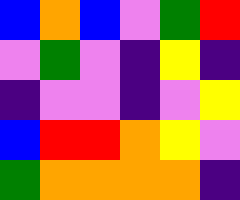[["blue", "orange", "blue", "violet", "green", "red"], ["violet", "green", "violet", "indigo", "yellow", "indigo"], ["indigo", "violet", "violet", "indigo", "violet", "yellow"], ["blue", "red", "red", "orange", "yellow", "violet"], ["green", "orange", "orange", "orange", "orange", "indigo"]]